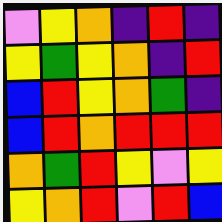[["violet", "yellow", "orange", "indigo", "red", "indigo"], ["yellow", "green", "yellow", "orange", "indigo", "red"], ["blue", "red", "yellow", "orange", "green", "indigo"], ["blue", "red", "orange", "red", "red", "red"], ["orange", "green", "red", "yellow", "violet", "yellow"], ["yellow", "orange", "red", "violet", "red", "blue"]]